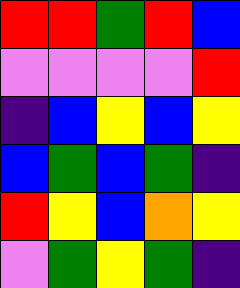[["red", "red", "green", "red", "blue"], ["violet", "violet", "violet", "violet", "red"], ["indigo", "blue", "yellow", "blue", "yellow"], ["blue", "green", "blue", "green", "indigo"], ["red", "yellow", "blue", "orange", "yellow"], ["violet", "green", "yellow", "green", "indigo"]]